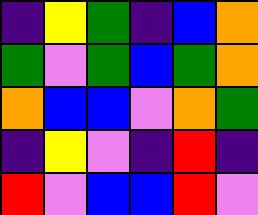[["indigo", "yellow", "green", "indigo", "blue", "orange"], ["green", "violet", "green", "blue", "green", "orange"], ["orange", "blue", "blue", "violet", "orange", "green"], ["indigo", "yellow", "violet", "indigo", "red", "indigo"], ["red", "violet", "blue", "blue", "red", "violet"]]